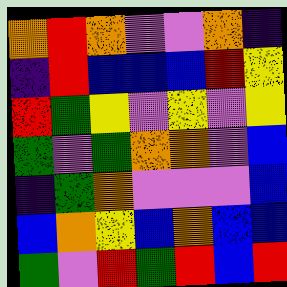[["orange", "red", "orange", "violet", "violet", "orange", "indigo"], ["indigo", "red", "blue", "blue", "blue", "red", "yellow"], ["red", "green", "yellow", "violet", "yellow", "violet", "yellow"], ["green", "violet", "green", "orange", "orange", "violet", "blue"], ["indigo", "green", "orange", "violet", "violet", "violet", "blue"], ["blue", "orange", "yellow", "blue", "orange", "blue", "blue"], ["green", "violet", "red", "green", "red", "blue", "red"]]